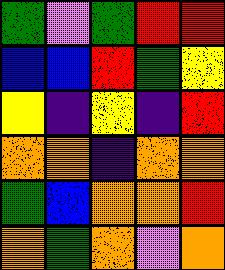[["green", "violet", "green", "red", "red"], ["blue", "blue", "red", "green", "yellow"], ["yellow", "indigo", "yellow", "indigo", "red"], ["orange", "orange", "indigo", "orange", "orange"], ["green", "blue", "orange", "orange", "red"], ["orange", "green", "orange", "violet", "orange"]]